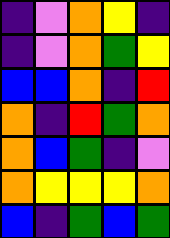[["indigo", "violet", "orange", "yellow", "indigo"], ["indigo", "violet", "orange", "green", "yellow"], ["blue", "blue", "orange", "indigo", "red"], ["orange", "indigo", "red", "green", "orange"], ["orange", "blue", "green", "indigo", "violet"], ["orange", "yellow", "yellow", "yellow", "orange"], ["blue", "indigo", "green", "blue", "green"]]